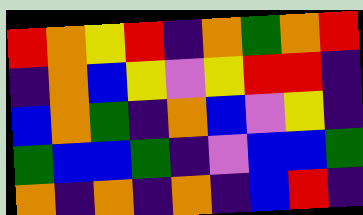[["red", "orange", "yellow", "red", "indigo", "orange", "green", "orange", "red"], ["indigo", "orange", "blue", "yellow", "violet", "yellow", "red", "red", "indigo"], ["blue", "orange", "green", "indigo", "orange", "blue", "violet", "yellow", "indigo"], ["green", "blue", "blue", "green", "indigo", "violet", "blue", "blue", "green"], ["orange", "indigo", "orange", "indigo", "orange", "indigo", "blue", "red", "indigo"]]